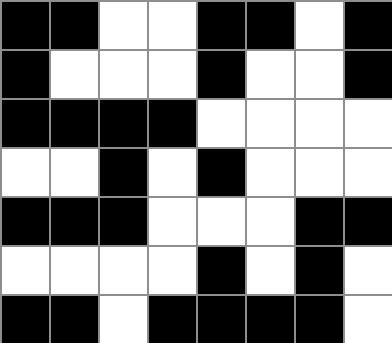[["black", "black", "white", "white", "black", "black", "white", "black"], ["black", "white", "white", "white", "black", "white", "white", "black"], ["black", "black", "black", "black", "white", "white", "white", "white"], ["white", "white", "black", "white", "black", "white", "white", "white"], ["black", "black", "black", "white", "white", "white", "black", "black"], ["white", "white", "white", "white", "black", "white", "black", "white"], ["black", "black", "white", "black", "black", "black", "black", "white"]]